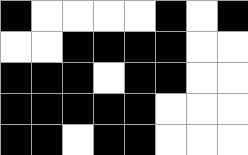[["black", "white", "white", "white", "white", "black", "white", "black"], ["white", "white", "black", "black", "black", "black", "white", "white"], ["black", "black", "black", "white", "black", "black", "white", "white"], ["black", "black", "black", "black", "black", "white", "white", "white"], ["black", "black", "white", "black", "black", "white", "white", "white"]]